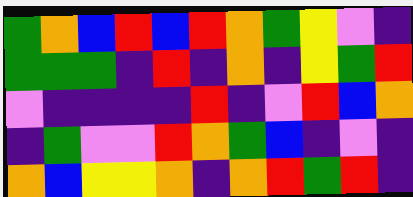[["green", "orange", "blue", "red", "blue", "red", "orange", "green", "yellow", "violet", "indigo"], ["green", "green", "green", "indigo", "red", "indigo", "orange", "indigo", "yellow", "green", "red"], ["violet", "indigo", "indigo", "indigo", "indigo", "red", "indigo", "violet", "red", "blue", "orange"], ["indigo", "green", "violet", "violet", "red", "orange", "green", "blue", "indigo", "violet", "indigo"], ["orange", "blue", "yellow", "yellow", "orange", "indigo", "orange", "red", "green", "red", "indigo"]]